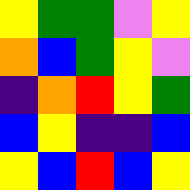[["yellow", "green", "green", "violet", "yellow"], ["orange", "blue", "green", "yellow", "violet"], ["indigo", "orange", "red", "yellow", "green"], ["blue", "yellow", "indigo", "indigo", "blue"], ["yellow", "blue", "red", "blue", "yellow"]]